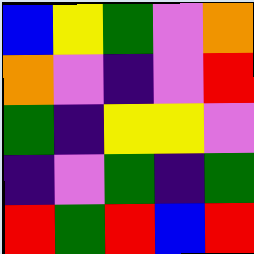[["blue", "yellow", "green", "violet", "orange"], ["orange", "violet", "indigo", "violet", "red"], ["green", "indigo", "yellow", "yellow", "violet"], ["indigo", "violet", "green", "indigo", "green"], ["red", "green", "red", "blue", "red"]]